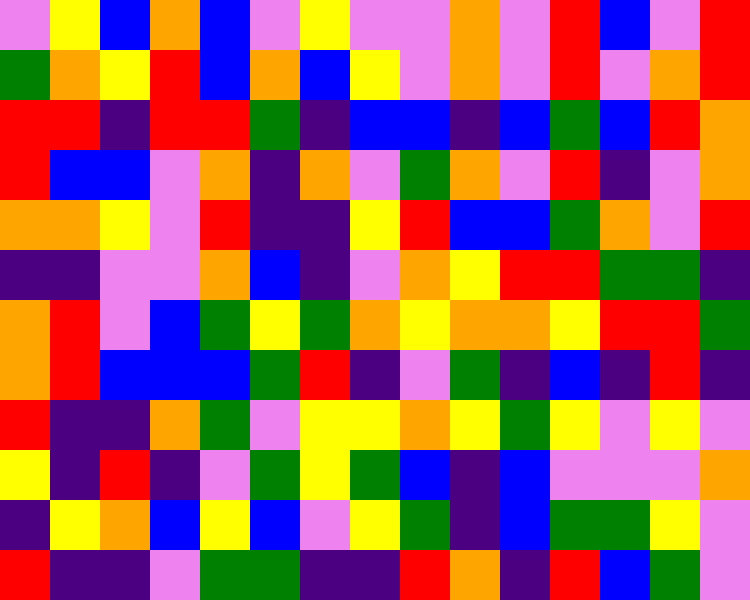[["violet", "yellow", "blue", "orange", "blue", "violet", "yellow", "violet", "violet", "orange", "violet", "red", "blue", "violet", "red"], ["green", "orange", "yellow", "red", "blue", "orange", "blue", "yellow", "violet", "orange", "violet", "red", "violet", "orange", "red"], ["red", "red", "indigo", "red", "red", "green", "indigo", "blue", "blue", "indigo", "blue", "green", "blue", "red", "orange"], ["red", "blue", "blue", "violet", "orange", "indigo", "orange", "violet", "green", "orange", "violet", "red", "indigo", "violet", "orange"], ["orange", "orange", "yellow", "violet", "red", "indigo", "indigo", "yellow", "red", "blue", "blue", "green", "orange", "violet", "red"], ["indigo", "indigo", "violet", "violet", "orange", "blue", "indigo", "violet", "orange", "yellow", "red", "red", "green", "green", "indigo"], ["orange", "red", "violet", "blue", "green", "yellow", "green", "orange", "yellow", "orange", "orange", "yellow", "red", "red", "green"], ["orange", "red", "blue", "blue", "blue", "green", "red", "indigo", "violet", "green", "indigo", "blue", "indigo", "red", "indigo"], ["red", "indigo", "indigo", "orange", "green", "violet", "yellow", "yellow", "orange", "yellow", "green", "yellow", "violet", "yellow", "violet"], ["yellow", "indigo", "red", "indigo", "violet", "green", "yellow", "green", "blue", "indigo", "blue", "violet", "violet", "violet", "orange"], ["indigo", "yellow", "orange", "blue", "yellow", "blue", "violet", "yellow", "green", "indigo", "blue", "green", "green", "yellow", "violet"], ["red", "indigo", "indigo", "violet", "green", "green", "indigo", "indigo", "red", "orange", "indigo", "red", "blue", "green", "violet"]]